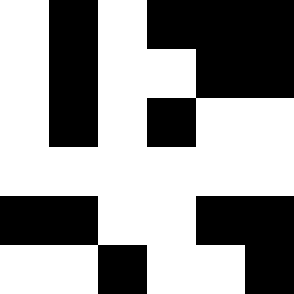[["white", "black", "white", "black", "black", "black"], ["white", "black", "white", "white", "black", "black"], ["white", "black", "white", "black", "white", "white"], ["white", "white", "white", "white", "white", "white"], ["black", "black", "white", "white", "black", "black"], ["white", "white", "black", "white", "white", "black"]]